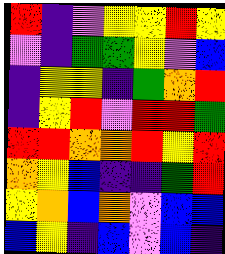[["red", "indigo", "violet", "yellow", "yellow", "red", "yellow"], ["violet", "indigo", "green", "green", "yellow", "violet", "blue"], ["indigo", "yellow", "yellow", "indigo", "green", "orange", "red"], ["indigo", "yellow", "red", "violet", "red", "red", "green"], ["red", "red", "orange", "orange", "red", "yellow", "red"], ["orange", "yellow", "blue", "indigo", "indigo", "green", "red"], ["yellow", "orange", "blue", "orange", "violet", "blue", "blue"], ["blue", "yellow", "indigo", "blue", "violet", "blue", "indigo"]]